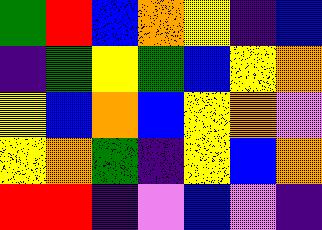[["green", "red", "blue", "orange", "yellow", "indigo", "blue"], ["indigo", "green", "yellow", "green", "blue", "yellow", "orange"], ["yellow", "blue", "orange", "blue", "yellow", "orange", "violet"], ["yellow", "orange", "green", "indigo", "yellow", "blue", "orange"], ["red", "red", "indigo", "violet", "blue", "violet", "indigo"]]